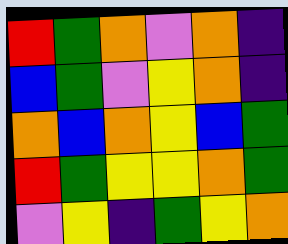[["red", "green", "orange", "violet", "orange", "indigo"], ["blue", "green", "violet", "yellow", "orange", "indigo"], ["orange", "blue", "orange", "yellow", "blue", "green"], ["red", "green", "yellow", "yellow", "orange", "green"], ["violet", "yellow", "indigo", "green", "yellow", "orange"]]